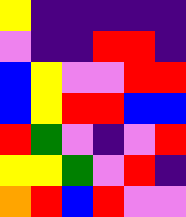[["yellow", "indigo", "indigo", "indigo", "indigo", "indigo"], ["violet", "indigo", "indigo", "red", "red", "indigo"], ["blue", "yellow", "violet", "violet", "red", "red"], ["blue", "yellow", "red", "red", "blue", "blue"], ["red", "green", "violet", "indigo", "violet", "red"], ["yellow", "yellow", "green", "violet", "red", "indigo"], ["orange", "red", "blue", "red", "violet", "violet"]]